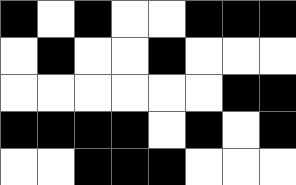[["black", "white", "black", "white", "white", "black", "black", "black"], ["white", "black", "white", "white", "black", "white", "white", "white"], ["white", "white", "white", "white", "white", "white", "black", "black"], ["black", "black", "black", "black", "white", "black", "white", "black"], ["white", "white", "black", "black", "black", "white", "white", "white"]]